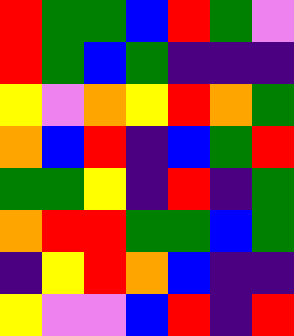[["red", "green", "green", "blue", "red", "green", "violet"], ["red", "green", "blue", "green", "indigo", "indigo", "indigo"], ["yellow", "violet", "orange", "yellow", "red", "orange", "green"], ["orange", "blue", "red", "indigo", "blue", "green", "red"], ["green", "green", "yellow", "indigo", "red", "indigo", "green"], ["orange", "red", "red", "green", "green", "blue", "green"], ["indigo", "yellow", "red", "orange", "blue", "indigo", "indigo"], ["yellow", "violet", "violet", "blue", "red", "indigo", "red"]]